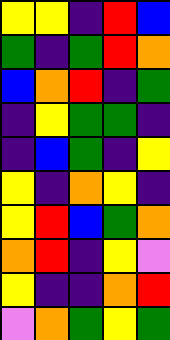[["yellow", "yellow", "indigo", "red", "blue"], ["green", "indigo", "green", "red", "orange"], ["blue", "orange", "red", "indigo", "green"], ["indigo", "yellow", "green", "green", "indigo"], ["indigo", "blue", "green", "indigo", "yellow"], ["yellow", "indigo", "orange", "yellow", "indigo"], ["yellow", "red", "blue", "green", "orange"], ["orange", "red", "indigo", "yellow", "violet"], ["yellow", "indigo", "indigo", "orange", "red"], ["violet", "orange", "green", "yellow", "green"]]